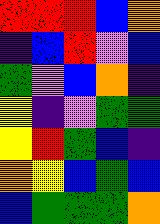[["red", "red", "red", "blue", "orange"], ["indigo", "blue", "red", "violet", "blue"], ["green", "violet", "blue", "orange", "indigo"], ["yellow", "indigo", "violet", "green", "green"], ["yellow", "red", "green", "blue", "indigo"], ["orange", "yellow", "blue", "green", "blue"], ["blue", "green", "green", "green", "orange"]]